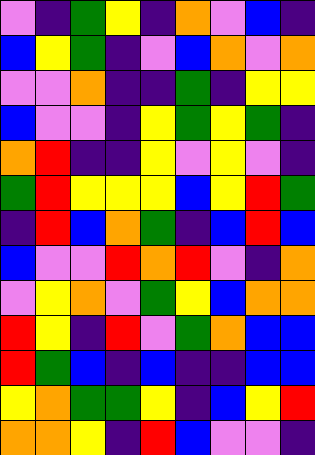[["violet", "indigo", "green", "yellow", "indigo", "orange", "violet", "blue", "indigo"], ["blue", "yellow", "green", "indigo", "violet", "blue", "orange", "violet", "orange"], ["violet", "violet", "orange", "indigo", "indigo", "green", "indigo", "yellow", "yellow"], ["blue", "violet", "violet", "indigo", "yellow", "green", "yellow", "green", "indigo"], ["orange", "red", "indigo", "indigo", "yellow", "violet", "yellow", "violet", "indigo"], ["green", "red", "yellow", "yellow", "yellow", "blue", "yellow", "red", "green"], ["indigo", "red", "blue", "orange", "green", "indigo", "blue", "red", "blue"], ["blue", "violet", "violet", "red", "orange", "red", "violet", "indigo", "orange"], ["violet", "yellow", "orange", "violet", "green", "yellow", "blue", "orange", "orange"], ["red", "yellow", "indigo", "red", "violet", "green", "orange", "blue", "blue"], ["red", "green", "blue", "indigo", "blue", "indigo", "indigo", "blue", "blue"], ["yellow", "orange", "green", "green", "yellow", "indigo", "blue", "yellow", "red"], ["orange", "orange", "yellow", "indigo", "red", "blue", "violet", "violet", "indigo"]]